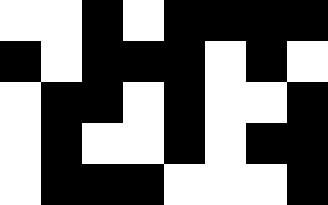[["white", "white", "black", "white", "black", "black", "black", "black"], ["black", "white", "black", "black", "black", "white", "black", "white"], ["white", "black", "black", "white", "black", "white", "white", "black"], ["white", "black", "white", "white", "black", "white", "black", "black"], ["white", "black", "black", "black", "white", "white", "white", "black"]]